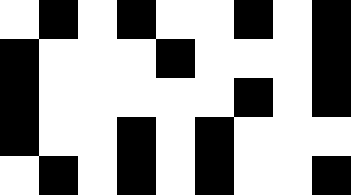[["white", "black", "white", "black", "white", "white", "black", "white", "black"], ["black", "white", "white", "white", "black", "white", "white", "white", "black"], ["black", "white", "white", "white", "white", "white", "black", "white", "black"], ["black", "white", "white", "black", "white", "black", "white", "white", "white"], ["white", "black", "white", "black", "white", "black", "white", "white", "black"]]